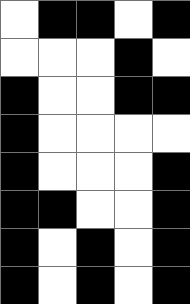[["white", "black", "black", "white", "black"], ["white", "white", "white", "black", "white"], ["black", "white", "white", "black", "black"], ["black", "white", "white", "white", "white"], ["black", "white", "white", "white", "black"], ["black", "black", "white", "white", "black"], ["black", "white", "black", "white", "black"], ["black", "white", "black", "white", "black"]]